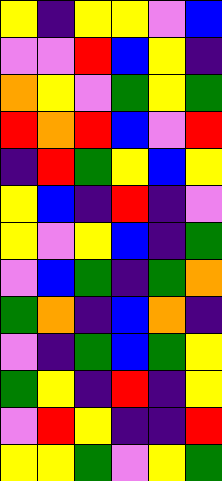[["yellow", "indigo", "yellow", "yellow", "violet", "blue"], ["violet", "violet", "red", "blue", "yellow", "indigo"], ["orange", "yellow", "violet", "green", "yellow", "green"], ["red", "orange", "red", "blue", "violet", "red"], ["indigo", "red", "green", "yellow", "blue", "yellow"], ["yellow", "blue", "indigo", "red", "indigo", "violet"], ["yellow", "violet", "yellow", "blue", "indigo", "green"], ["violet", "blue", "green", "indigo", "green", "orange"], ["green", "orange", "indigo", "blue", "orange", "indigo"], ["violet", "indigo", "green", "blue", "green", "yellow"], ["green", "yellow", "indigo", "red", "indigo", "yellow"], ["violet", "red", "yellow", "indigo", "indigo", "red"], ["yellow", "yellow", "green", "violet", "yellow", "green"]]